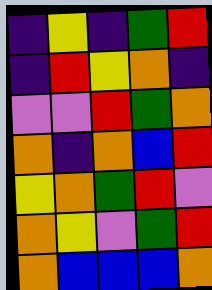[["indigo", "yellow", "indigo", "green", "red"], ["indigo", "red", "yellow", "orange", "indigo"], ["violet", "violet", "red", "green", "orange"], ["orange", "indigo", "orange", "blue", "red"], ["yellow", "orange", "green", "red", "violet"], ["orange", "yellow", "violet", "green", "red"], ["orange", "blue", "blue", "blue", "orange"]]